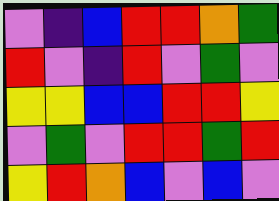[["violet", "indigo", "blue", "red", "red", "orange", "green"], ["red", "violet", "indigo", "red", "violet", "green", "violet"], ["yellow", "yellow", "blue", "blue", "red", "red", "yellow"], ["violet", "green", "violet", "red", "red", "green", "red"], ["yellow", "red", "orange", "blue", "violet", "blue", "violet"]]